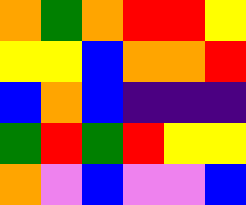[["orange", "green", "orange", "red", "red", "yellow"], ["yellow", "yellow", "blue", "orange", "orange", "red"], ["blue", "orange", "blue", "indigo", "indigo", "indigo"], ["green", "red", "green", "red", "yellow", "yellow"], ["orange", "violet", "blue", "violet", "violet", "blue"]]